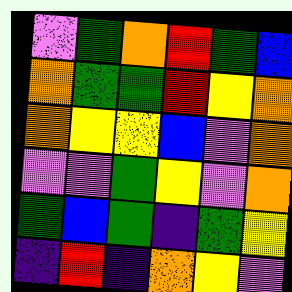[["violet", "green", "orange", "red", "green", "blue"], ["orange", "green", "green", "red", "yellow", "orange"], ["orange", "yellow", "yellow", "blue", "violet", "orange"], ["violet", "violet", "green", "yellow", "violet", "orange"], ["green", "blue", "green", "indigo", "green", "yellow"], ["indigo", "red", "indigo", "orange", "yellow", "violet"]]